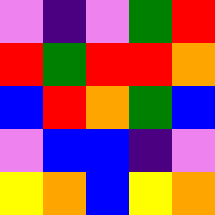[["violet", "indigo", "violet", "green", "red"], ["red", "green", "red", "red", "orange"], ["blue", "red", "orange", "green", "blue"], ["violet", "blue", "blue", "indigo", "violet"], ["yellow", "orange", "blue", "yellow", "orange"]]